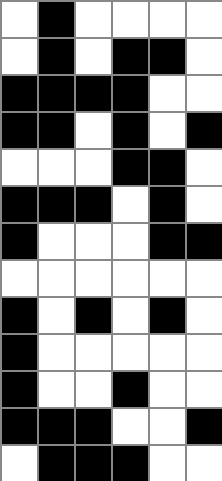[["white", "black", "white", "white", "white", "white"], ["white", "black", "white", "black", "black", "white"], ["black", "black", "black", "black", "white", "white"], ["black", "black", "white", "black", "white", "black"], ["white", "white", "white", "black", "black", "white"], ["black", "black", "black", "white", "black", "white"], ["black", "white", "white", "white", "black", "black"], ["white", "white", "white", "white", "white", "white"], ["black", "white", "black", "white", "black", "white"], ["black", "white", "white", "white", "white", "white"], ["black", "white", "white", "black", "white", "white"], ["black", "black", "black", "white", "white", "black"], ["white", "black", "black", "black", "white", "white"]]